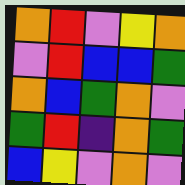[["orange", "red", "violet", "yellow", "orange"], ["violet", "red", "blue", "blue", "green"], ["orange", "blue", "green", "orange", "violet"], ["green", "red", "indigo", "orange", "green"], ["blue", "yellow", "violet", "orange", "violet"]]